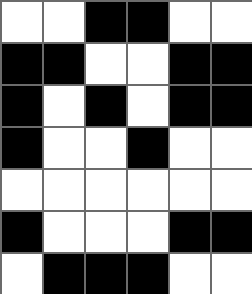[["white", "white", "black", "black", "white", "white"], ["black", "black", "white", "white", "black", "black"], ["black", "white", "black", "white", "black", "black"], ["black", "white", "white", "black", "white", "white"], ["white", "white", "white", "white", "white", "white"], ["black", "white", "white", "white", "black", "black"], ["white", "black", "black", "black", "white", "white"]]